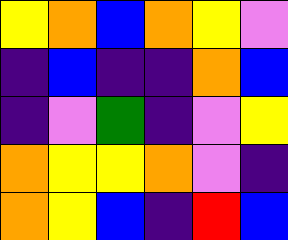[["yellow", "orange", "blue", "orange", "yellow", "violet"], ["indigo", "blue", "indigo", "indigo", "orange", "blue"], ["indigo", "violet", "green", "indigo", "violet", "yellow"], ["orange", "yellow", "yellow", "orange", "violet", "indigo"], ["orange", "yellow", "blue", "indigo", "red", "blue"]]